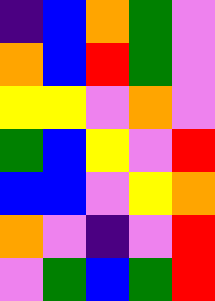[["indigo", "blue", "orange", "green", "violet"], ["orange", "blue", "red", "green", "violet"], ["yellow", "yellow", "violet", "orange", "violet"], ["green", "blue", "yellow", "violet", "red"], ["blue", "blue", "violet", "yellow", "orange"], ["orange", "violet", "indigo", "violet", "red"], ["violet", "green", "blue", "green", "red"]]